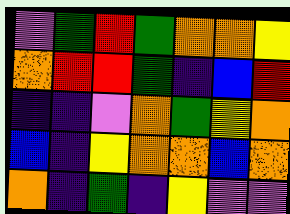[["violet", "green", "red", "green", "orange", "orange", "yellow"], ["orange", "red", "red", "green", "indigo", "blue", "red"], ["indigo", "indigo", "violet", "orange", "green", "yellow", "orange"], ["blue", "indigo", "yellow", "orange", "orange", "blue", "orange"], ["orange", "indigo", "green", "indigo", "yellow", "violet", "violet"]]